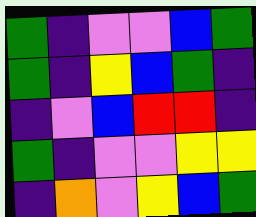[["green", "indigo", "violet", "violet", "blue", "green"], ["green", "indigo", "yellow", "blue", "green", "indigo"], ["indigo", "violet", "blue", "red", "red", "indigo"], ["green", "indigo", "violet", "violet", "yellow", "yellow"], ["indigo", "orange", "violet", "yellow", "blue", "green"]]